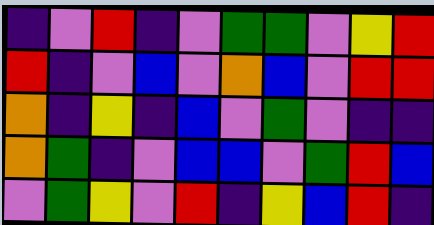[["indigo", "violet", "red", "indigo", "violet", "green", "green", "violet", "yellow", "red"], ["red", "indigo", "violet", "blue", "violet", "orange", "blue", "violet", "red", "red"], ["orange", "indigo", "yellow", "indigo", "blue", "violet", "green", "violet", "indigo", "indigo"], ["orange", "green", "indigo", "violet", "blue", "blue", "violet", "green", "red", "blue"], ["violet", "green", "yellow", "violet", "red", "indigo", "yellow", "blue", "red", "indigo"]]